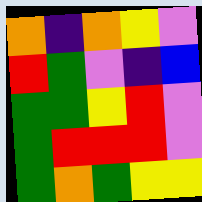[["orange", "indigo", "orange", "yellow", "violet"], ["red", "green", "violet", "indigo", "blue"], ["green", "green", "yellow", "red", "violet"], ["green", "red", "red", "red", "violet"], ["green", "orange", "green", "yellow", "yellow"]]